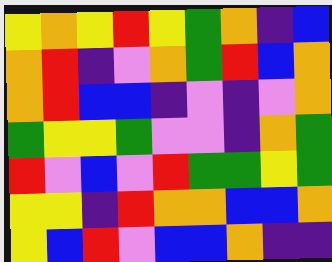[["yellow", "orange", "yellow", "red", "yellow", "green", "orange", "indigo", "blue"], ["orange", "red", "indigo", "violet", "orange", "green", "red", "blue", "orange"], ["orange", "red", "blue", "blue", "indigo", "violet", "indigo", "violet", "orange"], ["green", "yellow", "yellow", "green", "violet", "violet", "indigo", "orange", "green"], ["red", "violet", "blue", "violet", "red", "green", "green", "yellow", "green"], ["yellow", "yellow", "indigo", "red", "orange", "orange", "blue", "blue", "orange"], ["yellow", "blue", "red", "violet", "blue", "blue", "orange", "indigo", "indigo"]]